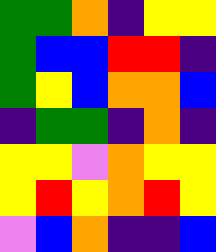[["green", "green", "orange", "indigo", "yellow", "yellow"], ["green", "blue", "blue", "red", "red", "indigo"], ["green", "yellow", "blue", "orange", "orange", "blue"], ["indigo", "green", "green", "indigo", "orange", "indigo"], ["yellow", "yellow", "violet", "orange", "yellow", "yellow"], ["yellow", "red", "yellow", "orange", "red", "yellow"], ["violet", "blue", "orange", "indigo", "indigo", "blue"]]